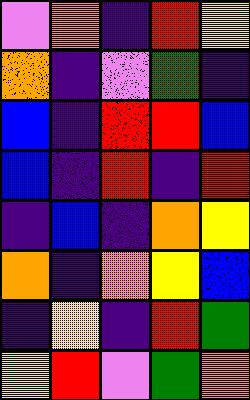[["violet", "orange", "indigo", "red", "yellow"], ["orange", "indigo", "violet", "green", "indigo"], ["blue", "indigo", "red", "red", "blue"], ["blue", "indigo", "red", "indigo", "red"], ["indigo", "blue", "indigo", "orange", "yellow"], ["orange", "indigo", "orange", "yellow", "blue"], ["indigo", "yellow", "indigo", "red", "green"], ["yellow", "red", "violet", "green", "orange"]]